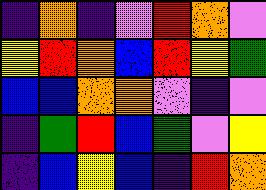[["indigo", "orange", "indigo", "violet", "red", "orange", "violet"], ["yellow", "red", "orange", "blue", "red", "yellow", "green"], ["blue", "blue", "orange", "orange", "violet", "indigo", "violet"], ["indigo", "green", "red", "blue", "green", "violet", "yellow"], ["indigo", "blue", "yellow", "blue", "indigo", "red", "orange"]]